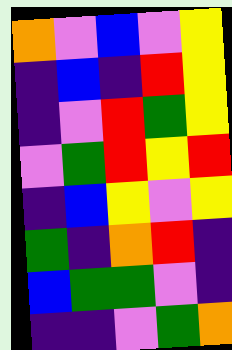[["orange", "violet", "blue", "violet", "yellow"], ["indigo", "blue", "indigo", "red", "yellow"], ["indigo", "violet", "red", "green", "yellow"], ["violet", "green", "red", "yellow", "red"], ["indigo", "blue", "yellow", "violet", "yellow"], ["green", "indigo", "orange", "red", "indigo"], ["blue", "green", "green", "violet", "indigo"], ["indigo", "indigo", "violet", "green", "orange"]]